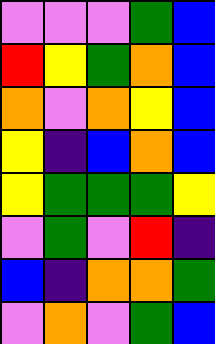[["violet", "violet", "violet", "green", "blue"], ["red", "yellow", "green", "orange", "blue"], ["orange", "violet", "orange", "yellow", "blue"], ["yellow", "indigo", "blue", "orange", "blue"], ["yellow", "green", "green", "green", "yellow"], ["violet", "green", "violet", "red", "indigo"], ["blue", "indigo", "orange", "orange", "green"], ["violet", "orange", "violet", "green", "blue"]]